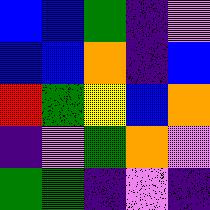[["blue", "blue", "green", "indigo", "violet"], ["blue", "blue", "orange", "indigo", "blue"], ["red", "green", "yellow", "blue", "orange"], ["indigo", "violet", "green", "orange", "violet"], ["green", "green", "indigo", "violet", "indigo"]]